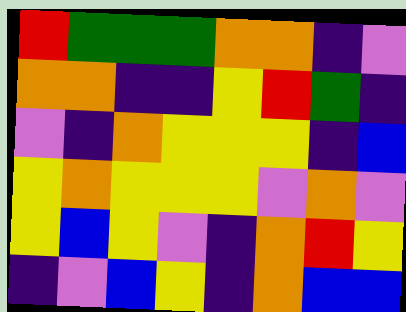[["red", "green", "green", "green", "orange", "orange", "indigo", "violet"], ["orange", "orange", "indigo", "indigo", "yellow", "red", "green", "indigo"], ["violet", "indigo", "orange", "yellow", "yellow", "yellow", "indigo", "blue"], ["yellow", "orange", "yellow", "yellow", "yellow", "violet", "orange", "violet"], ["yellow", "blue", "yellow", "violet", "indigo", "orange", "red", "yellow"], ["indigo", "violet", "blue", "yellow", "indigo", "orange", "blue", "blue"]]